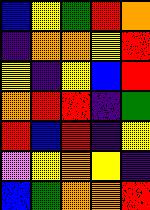[["blue", "yellow", "green", "red", "orange"], ["indigo", "orange", "orange", "yellow", "red"], ["yellow", "indigo", "yellow", "blue", "red"], ["orange", "red", "red", "indigo", "green"], ["red", "blue", "red", "indigo", "yellow"], ["violet", "yellow", "orange", "yellow", "indigo"], ["blue", "green", "orange", "orange", "red"]]